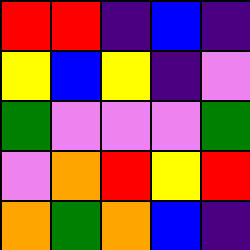[["red", "red", "indigo", "blue", "indigo"], ["yellow", "blue", "yellow", "indigo", "violet"], ["green", "violet", "violet", "violet", "green"], ["violet", "orange", "red", "yellow", "red"], ["orange", "green", "orange", "blue", "indigo"]]